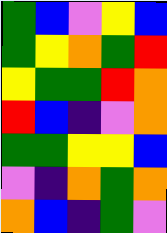[["green", "blue", "violet", "yellow", "blue"], ["green", "yellow", "orange", "green", "red"], ["yellow", "green", "green", "red", "orange"], ["red", "blue", "indigo", "violet", "orange"], ["green", "green", "yellow", "yellow", "blue"], ["violet", "indigo", "orange", "green", "orange"], ["orange", "blue", "indigo", "green", "violet"]]